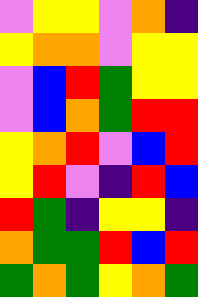[["violet", "yellow", "yellow", "violet", "orange", "indigo"], ["yellow", "orange", "orange", "violet", "yellow", "yellow"], ["violet", "blue", "red", "green", "yellow", "yellow"], ["violet", "blue", "orange", "green", "red", "red"], ["yellow", "orange", "red", "violet", "blue", "red"], ["yellow", "red", "violet", "indigo", "red", "blue"], ["red", "green", "indigo", "yellow", "yellow", "indigo"], ["orange", "green", "green", "red", "blue", "red"], ["green", "orange", "green", "yellow", "orange", "green"]]